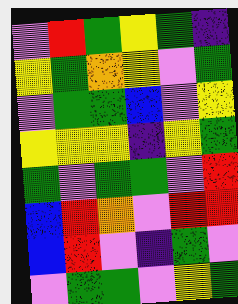[["violet", "red", "green", "yellow", "green", "indigo"], ["yellow", "green", "orange", "yellow", "violet", "green"], ["violet", "green", "green", "blue", "violet", "yellow"], ["yellow", "yellow", "yellow", "indigo", "yellow", "green"], ["green", "violet", "green", "green", "violet", "red"], ["blue", "red", "orange", "violet", "red", "red"], ["blue", "red", "violet", "indigo", "green", "violet"], ["violet", "green", "green", "violet", "yellow", "green"]]